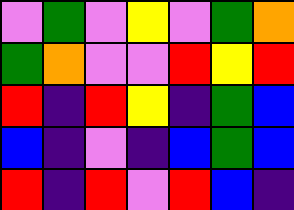[["violet", "green", "violet", "yellow", "violet", "green", "orange"], ["green", "orange", "violet", "violet", "red", "yellow", "red"], ["red", "indigo", "red", "yellow", "indigo", "green", "blue"], ["blue", "indigo", "violet", "indigo", "blue", "green", "blue"], ["red", "indigo", "red", "violet", "red", "blue", "indigo"]]